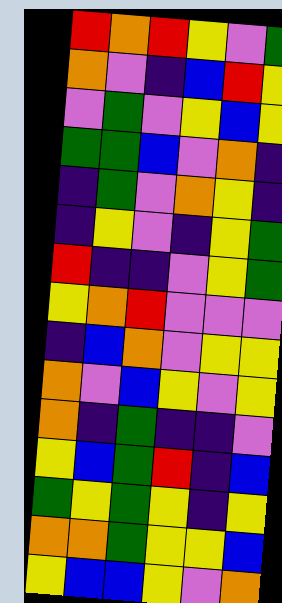[["red", "orange", "red", "yellow", "violet", "green"], ["orange", "violet", "indigo", "blue", "red", "yellow"], ["violet", "green", "violet", "yellow", "blue", "yellow"], ["green", "green", "blue", "violet", "orange", "indigo"], ["indigo", "green", "violet", "orange", "yellow", "indigo"], ["indigo", "yellow", "violet", "indigo", "yellow", "green"], ["red", "indigo", "indigo", "violet", "yellow", "green"], ["yellow", "orange", "red", "violet", "violet", "violet"], ["indigo", "blue", "orange", "violet", "yellow", "yellow"], ["orange", "violet", "blue", "yellow", "violet", "yellow"], ["orange", "indigo", "green", "indigo", "indigo", "violet"], ["yellow", "blue", "green", "red", "indigo", "blue"], ["green", "yellow", "green", "yellow", "indigo", "yellow"], ["orange", "orange", "green", "yellow", "yellow", "blue"], ["yellow", "blue", "blue", "yellow", "violet", "orange"]]